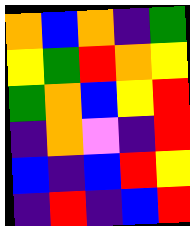[["orange", "blue", "orange", "indigo", "green"], ["yellow", "green", "red", "orange", "yellow"], ["green", "orange", "blue", "yellow", "red"], ["indigo", "orange", "violet", "indigo", "red"], ["blue", "indigo", "blue", "red", "yellow"], ["indigo", "red", "indigo", "blue", "red"]]